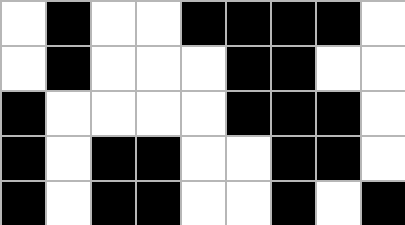[["white", "black", "white", "white", "black", "black", "black", "black", "white"], ["white", "black", "white", "white", "white", "black", "black", "white", "white"], ["black", "white", "white", "white", "white", "black", "black", "black", "white"], ["black", "white", "black", "black", "white", "white", "black", "black", "white"], ["black", "white", "black", "black", "white", "white", "black", "white", "black"]]